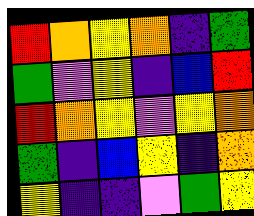[["red", "orange", "yellow", "orange", "indigo", "green"], ["green", "violet", "yellow", "indigo", "blue", "red"], ["red", "orange", "yellow", "violet", "yellow", "orange"], ["green", "indigo", "blue", "yellow", "indigo", "orange"], ["yellow", "indigo", "indigo", "violet", "green", "yellow"]]